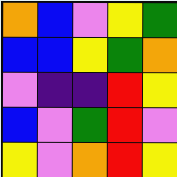[["orange", "blue", "violet", "yellow", "green"], ["blue", "blue", "yellow", "green", "orange"], ["violet", "indigo", "indigo", "red", "yellow"], ["blue", "violet", "green", "red", "violet"], ["yellow", "violet", "orange", "red", "yellow"]]